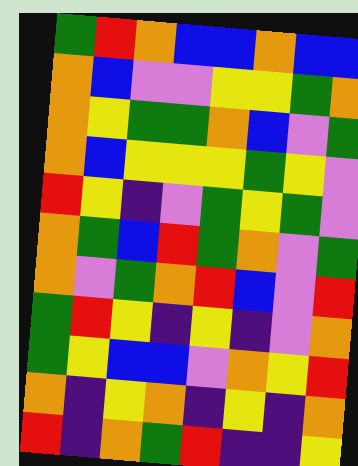[["green", "red", "orange", "blue", "blue", "orange", "blue", "blue"], ["orange", "blue", "violet", "violet", "yellow", "yellow", "green", "orange"], ["orange", "yellow", "green", "green", "orange", "blue", "violet", "green"], ["orange", "blue", "yellow", "yellow", "yellow", "green", "yellow", "violet"], ["red", "yellow", "indigo", "violet", "green", "yellow", "green", "violet"], ["orange", "green", "blue", "red", "green", "orange", "violet", "green"], ["orange", "violet", "green", "orange", "red", "blue", "violet", "red"], ["green", "red", "yellow", "indigo", "yellow", "indigo", "violet", "orange"], ["green", "yellow", "blue", "blue", "violet", "orange", "yellow", "red"], ["orange", "indigo", "yellow", "orange", "indigo", "yellow", "indigo", "orange"], ["red", "indigo", "orange", "green", "red", "indigo", "indigo", "yellow"]]